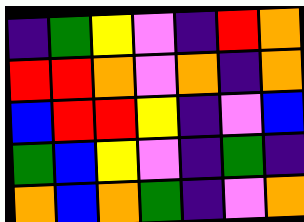[["indigo", "green", "yellow", "violet", "indigo", "red", "orange"], ["red", "red", "orange", "violet", "orange", "indigo", "orange"], ["blue", "red", "red", "yellow", "indigo", "violet", "blue"], ["green", "blue", "yellow", "violet", "indigo", "green", "indigo"], ["orange", "blue", "orange", "green", "indigo", "violet", "orange"]]